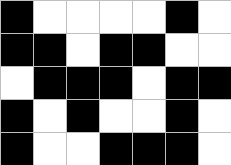[["black", "white", "white", "white", "white", "black", "white"], ["black", "black", "white", "black", "black", "white", "white"], ["white", "black", "black", "black", "white", "black", "black"], ["black", "white", "black", "white", "white", "black", "white"], ["black", "white", "white", "black", "black", "black", "white"]]